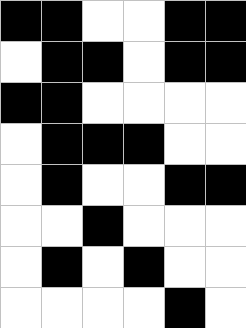[["black", "black", "white", "white", "black", "black"], ["white", "black", "black", "white", "black", "black"], ["black", "black", "white", "white", "white", "white"], ["white", "black", "black", "black", "white", "white"], ["white", "black", "white", "white", "black", "black"], ["white", "white", "black", "white", "white", "white"], ["white", "black", "white", "black", "white", "white"], ["white", "white", "white", "white", "black", "white"]]